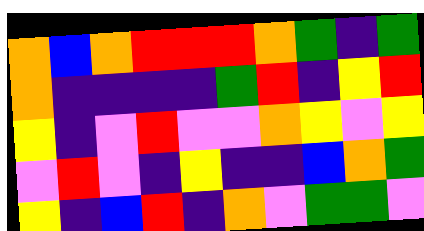[["orange", "blue", "orange", "red", "red", "red", "orange", "green", "indigo", "green"], ["orange", "indigo", "indigo", "indigo", "indigo", "green", "red", "indigo", "yellow", "red"], ["yellow", "indigo", "violet", "red", "violet", "violet", "orange", "yellow", "violet", "yellow"], ["violet", "red", "violet", "indigo", "yellow", "indigo", "indigo", "blue", "orange", "green"], ["yellow", "indigo", "blue", "red", "indigo", "orange", "violet", "green", "green", "violet"]]